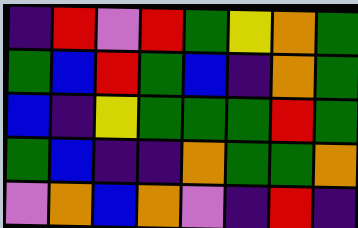[["indigo", "red", "violet", "red", "green", "yellow", "orange", "green"], ["green", "blue", "red", "green", "blue", "indigo", "orange", "green"], ["blue", "indigo", "yellow", "green", "green", "green", "red", "green"], ["green", "blue", "indigo", "indigo", "orange", "green", "green", "orange"], ["violet", "orange", "blue", "orange", "violet", "indigo", "red", "indigo"]]